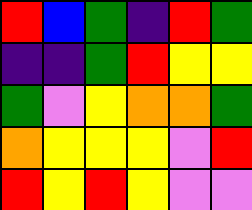[["red", "blue", "green", "indigo", "red", "green"], ["indigo", "indigo", "green", "red", "yellow", "yellow"], ["green", "violet", "yellow", "orange", "orange", "green"], ["orange", "yellow", "yellow", "yellow", "violet", "red"], ["red", "yellow", "red", "yellow", "violet", "violet"]]